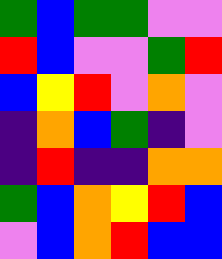[["green", "blue", "green", "green", "violet", "violet"], ["red", "blue", "violet", "violet", "green", "red"], ["blue", "yellow", "red", "violet", "orange", "violet"], ["indigo", "orange", "blue", "green", "indigo", "violet"], ["indigo", "red", "indigo", "indigo", "orange", "orange"], ["green", "blue", "orange", "yellow", "red", "blue"], ["violet", "blue", "orange", "red", "blue", "blue"]]